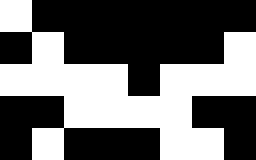[["white", "black", "black", "black", "black", "black", "black", "black"], ["black", "white", "black", "black", "black", "black", "black", "white"], ["white", "white", "white", "white", "black", "white", "white", "white"], ["black", "black", "white", "white", "white", "white", "black", "black"], ["black", "white", "black", "black", "black", "white", "white", "black"]]